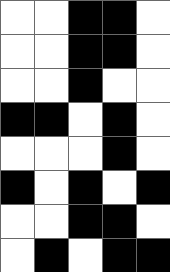[["white", "white", "black", "black", "white"], ["white", "white", "black", "black", "white"], ["white", "white", "black", "white", "white"], ["black", "black", "white", "black", "white"], ["white", "white", "white", "black", "white"], ["black", "white", "black", "white", "black"], ["white", "white", "black", "black", "white"], ["white", "black", "white", "black", "black"]]